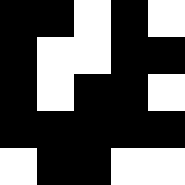[["black", "black", "white", "black", "white"], ["black", "white", "white", "black", "black"], ["black", "white", "black", "black", "white"], ["black", "black", "black", "black", "black"], ["white", "black", "black", "white", "white"]]